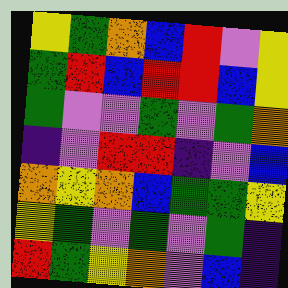[["yellow", "green", "orange", "blue", "red", "violet", "yellow"], ["green", "red", "blue", "red", "red", "blue", "yellow"], ["green", "violet", "violet", "green", "violet", "green", "orange"], ["indigo", "violet", "red", "red", "indigo", "violet", "blue"], ["orange", "yellow", "orange", "blue", "green", "green", "yellow"], ["yellow", "green", "violet", "green", "violet", "green", "indigo"], ["red", "green", "yellow", "orange", "violet", "blue", "indigo"]]